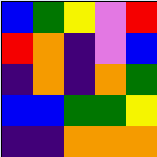[["blue", "green", "yellow", "violet", "red"], ["red", "orange", "indigo", "violet", "blue"], ["indigo", "orange", "indigo", "orange", "green"], ["blue", "blue", "green", "green", "yellow"], ["indigo", "indigo", "orange", "orange", "orange"]]